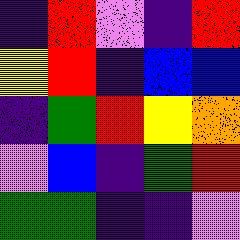[["indigo", "red", "violet", "indigo", "red"], ["yellow", "red", "indigo", "blue", "blue"], ["indigo", "green", "red", "yellow", "orange"], ["violet", "blue", "indigo", "green", "red"], ["green", "green", "indigo", "indigo", "violet"]]